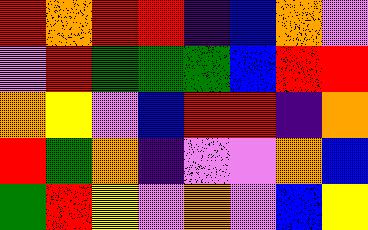[["red", "orange", "red", "red", "indigo", "blue", "orange", "violet"], ["violet", "red", "green", "green", "green", "blue", "red", "red"], ["orange", "yellow", "violet", "blue", "red", "red", "indigo", "orange"], ["red", "green", "orange", "indigo", "violet", "violet", "orange", "blue"], ["green", "red", "yellow", "violet", "orange", "violet", "blue", "yellow"]]